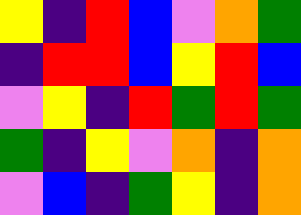[["yellow", "indigo", "red", "blue", "violet", "orange", "green"], ["indigo", "red", "red", "blue", "yellow", "red", "blue"], ["violet", "yellow", "indigo", "red", "green", "red", "green"], ["green", "indigo", "yellow", "violet", "orange", "indigo", "orange"], ["violet", "blue", "indigo", "green", "yellow", "indigo", "orange"]]